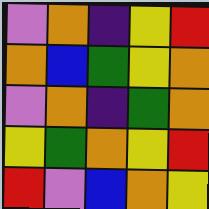[["violet", "orange", "indigo", "yellow", "red"], ["orange", "blue", "green", "yellow", "orange"], ["violet", "orange", "indigo", "green", "orange"], ["yellow", "green", "orange", "yellow", "red"], ["red", "violet", "blue", "orange", "yellow"]]